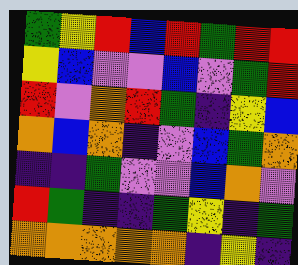[["green", "yellow", "red", "blue", "red", "green", "red", "red"], ["yellow", "blue", "violet", "violet", "blue", "violet", "green", "red"], ["red", "violet", "orange", "red", "green", "indigo", "yellow", "blue"], ["orange", "blue", "orange", "indigo", "violet", "blue", "green", "orange"], ["indigo", "indigo", "green", "violet", "violet", "blue", "orange", "violet"], ["red", "green", "indigo", "indigo", "green", "yellow", "indigo", "green"], ["orange", "orange", "orange", "orange", "orange", "indigo", "yellow", "indigo"]]